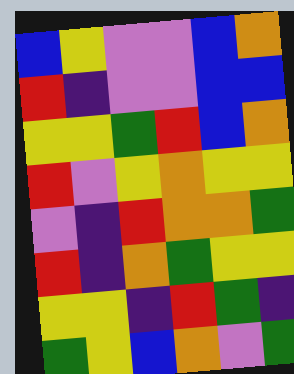[["blue", "yellow", "violet", "violet", "blue", "orange"], ["red", "indigo", "violet", "violet", "blue", "blue"], ["yellow", "yellow", "green", "red", "blue", "orange"], ["red", "violet", "yellow", "orange", "yellow", "yellow"], ["violet", "indigo", "red", "orange", "orange", "green"], ["red", "indigo", "orange", "green", "yellow", "yellow"], ["yellow", "yellow", "indigo", "red", "green", "indigo"], ["green", "yellow", "blue", "orange", "violet", "green"]]